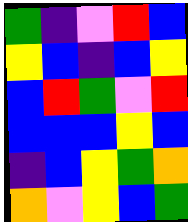[["green", "indigo", "violet", "red", "blue"], ["yellow", "blue", "indigo", "blue", "yellow"], ["blue", "red", "green", "violet", "red"], ["blue", "blue", "blue", "yellow", "blue"], ["indigo", "blue", "yellow", "green", "orange"], ["orange", "violet", "yellow", "blue", "green"]]